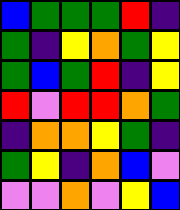[["blue", "green", "green", "green", "red", "indigo"], ["green", "indigo", "yellow", "orange", "green", "yellow"], ["green", "blue", "green", "red", "indigo", "yellow"], ["red", "violet", "red", "red", "orange", "green"], ["indigo", "orange", "orange", "yellow", "green", "indigo"], ["green", "yellow", "indigo", "orange", "blue", "violet"], ["violet", "violet", "orange", "violet", "yellow", "blue"]]